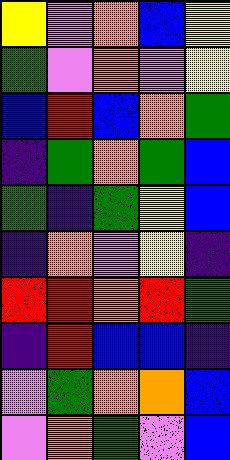[["yellow", "violet", "orange", "blue", "yellow"], ["green", "violet", "orange", "violet", "yellow"], ["blue", "red", "blue", "orange", "green"], ["indigo", "green", "orange", "green", "blue"], ["green", "indigo", "green", "yellow", "blue"], ["indigo", "orange", "violet", "yellow", "indigo"], ["red", "red", "orange", "red", "green"], ["indigo", "red", "blue", "blue", "indigo"], ["violet", "green", "orange", "orange", "blue"], ["violet", "orange", "green", "violet", "blue"]]